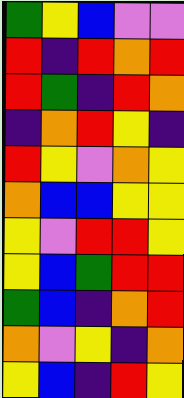[["green", "yellow", "blue", "violet", "violet"], ["red", "indigo", "red", "orange", "red"], ["red", "green", "indigo", "red", "orange"], ["indigo", "orange", "red", "yellow", "indigo"], ["red", "yellow", "violet", "orange", "yellow"], ["orange", "blue", "blue", "yellow", "yellow"], ["yellow", "violet", "red", "red", "yellow"], ["yellow", "blue", "green", "red", "red"], ["green", "blue", "indigo", "orange", "red"], ["orange", "violet", "yellow", "indigo", "orange"], ["yellow", "blue", "indigo", "red", "yellow"]]